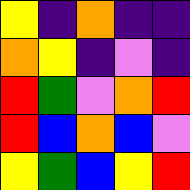[["yellow", "indigo", "orange", "indigo", "indigo"], ["orange", "yellow", "indigo", "violet", "indigo"], ["red", "green", "violet", "orange", "red"], ["red", "blue", "orange", "blue", "violet"], ["yellow", "green", "blue", "yellow", "red"]]